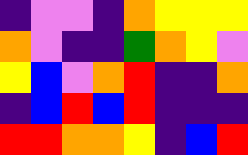[["indigo", "violet", "violet", "indigo", "orange", "yellow", "yellow", "yellow"], ["orange", "violet", "indigo", "indigo", "green", "orange", "yellow", "violet"], ["yellow", "blue", "violet", "orange", "red", "indigo", "indigo", "orange"], ["indigo", "blue", "red", "blue", "red", "indigo", "indigo", "indigo"], ["red", "red", "orange", "orange", "yellow", "indigo", "blue", "red"]]